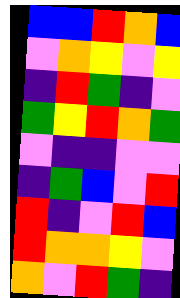[["blue", "blue", "red", "orange", "blue"], ["violet", "orange", "yellow", "violet", "yellow"], ["indigo", "red", "green", "indigo", "violet"], ["green", "yellow", "red", "orange", "green"], ["violet", "indigo", "indigo", "violet", "violet"], ["indigo", "green", "blue", "violet", "red"], ["red", "indigo", "violet", "red", "blue"], ["red", "orange", "orange", "yellow", "violet"], ["orange", "violet", "red", "green", "indigo"]]